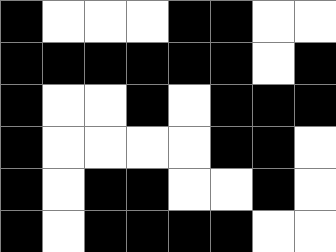[["black", "white", "white", "white", "black", "black", "white", "white"], ["black", "black", "black", "black", "black", "black", "white", "black"], ["black", "white", "white", "black", "white", "black", "black", "black"], ["black", "white", "white", "white", "white", "black", "black", "white"], ["black", "white", "black", "black", "white", "white", "black", "white"], ["black", "white", "black", "black", "black", "black", "white", "white"]]